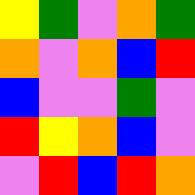[["yellow", "green", "violet", "orange", "green"], ["orange", "violet", "orange", "blue", "red"], ["blue", "violet", "violet", "green", "violet"], ["red", "yellow", "orange", "blue", "violet"], ["violet", "red", "blue", "red", "orange"]]